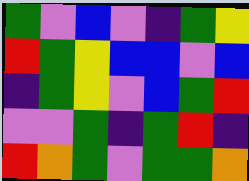[["green", "violet", "blue", "violet", "indigo", "green", "yellow"], ["red", "green", "yellow", "blue", "blue", "violet", "blue"], ["indigo", "green", "yellow", "violet", "blue", "green", "red"], ["violet", "violet", "green", "indigo", "green", "red", "indigo"], ["red", "orange", "green", "violet", "green", "green", "orange"]]